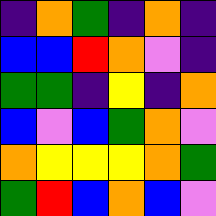[["indigo", "orange", "green", "indigo", "orange", "indigo"], ["blue", "blue", "red", "orange", "violet", "indigo"], ["green", "green", "indigo", "yellow", "indigo", "orange"], ["blue", "violet", "blue", "green", "orange", "violet"], ["orange", "yellow", "yellow", "yellow", "orange", "green"], ["green", "red", "blue", "orange", "blue", "violet"]]